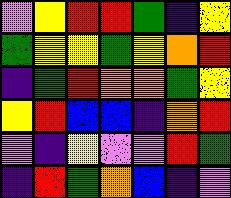[["violet", "yellow", "red", "red", "green", "indigo", "yellow"], ["green", "yellow", "yellow", "green", "yellow", "orange", "red"], ["indigo", "green", "red", "orange", "orange", "green", "yellow"], ["yellow", "red", "blue", "blue", "indigo", "orange", "red"], ["violet", "indigo", "yellow", "violet", "violet", "red", "green"], ["indigo", "red", "green", "orange", "blue", "indigo", "violet"]]